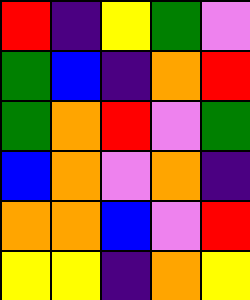[["red", "indigo", "yellow", "green", "violet"], ["green", "blue", "indigo", "orange", "red"], ["green", "orange", "red", "violet", "green"], ["blue", "orange", "violet", "orange", "indigo"], ["orange", "orange", "blue", "violet", "red"], ["yellow", "yellow", "indigo", "orange", "yellow"]]